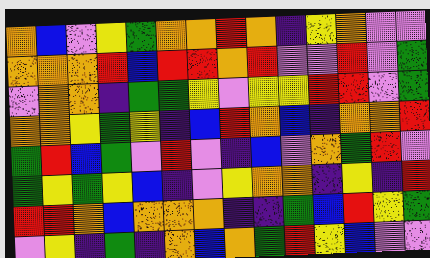[["orange", "blue", "violet", "yellow", "green", "orange", "orange", "red", "orange", "indigo", "yellow", "orange", "violet", "violet"], ["orange", "orange", "orange", "red", "blue", "red", "red", "orange", "red", "violet", "violet", "red", "violet", "green"], ["violet", "orange", "orange", "indigo", "green", "green", "yellow", "violet", "yellow", "yellow", "red", "red", "violet", "green"], ["orange", "orange", "yellow", "green", "yellow", "indigo", "blue", "red", "orange", "blue", "indigo", "orange", "orange", "red"], ["green", "red", "blue", "green", "violet", "red", "violet", "indigo", "blue", "violet", "orange", "green", "red", "violet"], ["green", "yellow", "green", "yellow", "blue", "indigo", "violet", "yellow", "orange", "orange", "indigo", "yellow", "indigo", "red"], ["red", "red", "orange", "blue", "orange", "orange", "orange", "indigo", "indigo", "green", "blue", "red", "yellow", "green"], ["violet", "yellow", "indigo", "green", "indigo", "orange", "blue", "orange", "green", "red", "yellow", "blue", "violet", "violet"]]